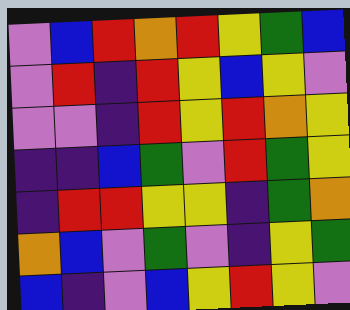[["violet", "blue", "red", "orange", "red", "yellow", "green", "blue"], ["violet", "red", "indigo", "red", "yellow", "blue", "yellow", "violet"], ["violet", "violet", "indigo", "red", "yellow", "red", "orange", "yellow"], ["indigo", "indigo", "blue", "green", "violet", "red", "green", "yellow"], ["indigo", "red", "red", "yellow", "yellow", "indigo", "green", "orange"], ["orange", "blue", "violet", "green", "violet", "indigo", "yellow", "green"], ["blue", "indigo", "violet", "blue", "yellow", "red", "yellow", "violet"]]